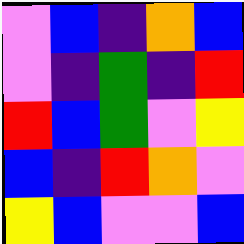[["violet", "blue", "indigo", "orange", "blue"], ["violet", "indigo", "green", "indigo", "red"], ["red", "blue", "green", "violet", "yellow"], ["blue", "indigo", "red", "orange", "violet"], ["yellow", "blue", "violet", "violet", "blue"]]